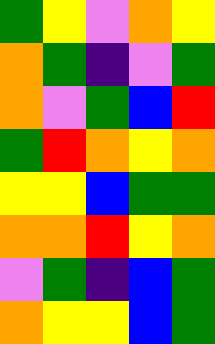[["green", "yellow", "violet", "orange", "yellow"], ["orange", "green", "indigo", "violet", "green"], ["orange", "violet", "green", "blue", "red"], ["green", "red", "orange", "yellow", "orange"], ["yellow", "yellow", "blue", "green", "green"], ["orange", "orange", "red", "yellow", "orange"], ["violet", "green", "indigo", "blue", "green"], ["orange", "yellow", "yellow", "blue", "green"]]